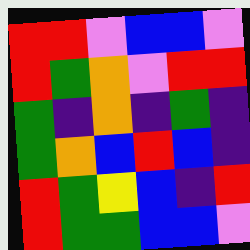[["red", "red", "violet", "blue", "blue", "violet"], ["red", "green", "orange", "violet", "red", "red"], ["green", "indigo", "orange", "indigo", "green", "indigo"], ["green", "orange", "blue", "red", "blue", "indigo"], ["red", "green", "yellow", "blue", "indigo", "red"], ["red", "green", "green", "blue", "blue", "violet"]]